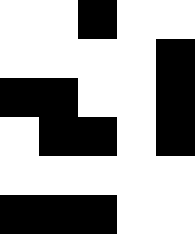[["white", "white", "black", "white", "white"], ["white", "white", "white", "white", "black"], ["black", "black", "white", "white", "black"], ["white", "black", "black", "white", "black"], ["white", "white", "white", "white", "white"], ["black", "black", "black", "white", "white"]]